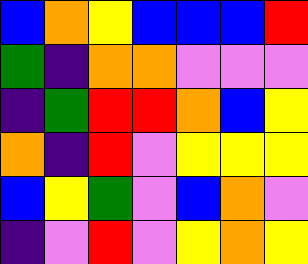[["blue", "orange", "yellow", "blue", "blue", "blue", "red"], ["green", "indigo", "orange", "orange", "violet", "violet", "violet"], ["indigo", "green", "red", "red", "orange", "blue", "yellow"], ["orange", "indigo", "red", "violet", "yellow", "yellow", "yellow"], ["blue", "yellow", "green", "violet", "blue", "orange", "violet"], ["indigo", "violet", "red", "violet", "yellow", "orange", "yellow"]]